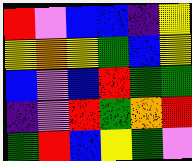[["red", "violet", "blue", "blue", "indigo", "yellow"], ["yellow", "orange", "yellow", "green", "blue", "yellow"], ["blue", "violet", "blue", "red", "green", "green"], ["indigo", "violet", "red", "green", "orange", "red"], ["green", "red", "blue", "yellow", "green", "violet"]]